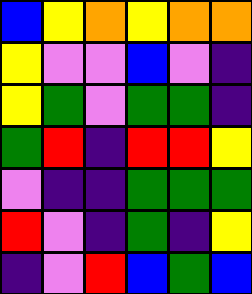[["blue", "yellow", "orange", "yellow", "orange", "orange"], ["yellow", "violet", "violet", "blue", "violet", "indigo"], ["yellow", "green", "violet", "green", "green", "indigo"], ["green", "red", "indigo", "red", "red", "yellow"], ["violet", "indigo", "indigo", "green", "green", "green"], ["red", "violet", "indigo", "green", "indigo", "yellow"], ["indigo", "violet", "red", "blue", "green", "blue"]]